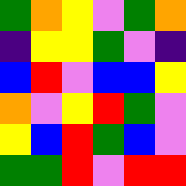[["green", "orange", "yellow", "violet", "green", "orange"], ["indigo", "yellow", "yellow", "green", "violet", "indigo"], ["blue", "red", "violet", "blue", "blue", "yellow"], ["orange", "violet", "yellow", "red", "green", "violet"], ["yellow", "blue", "red", "green", "blue", "violet"], ["green", "green", "red", "violet", "red", "red"]]